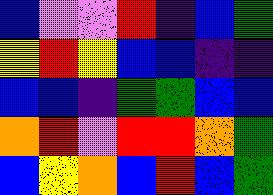[["blue", "violet", "violet", "red", "indigo", "blue", "green"], ["yellow", "red", "yellow", "blue", "blue", "indigo", "indigo"], ["blue", "blue", "indigo", "green", "green", "blue", "blue"], ["orange", "red", "violet", "red", "red", "orange", "green"], ["blue", "yellow", "orange", "blue", "red", "blue", "green"]]